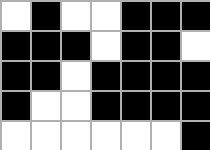[["white", "black", "white", "white", "black", "black", "black"], ["black", "black", "black", "white", "black", "black", "white"], ["black", "black", "white", "black", "black", "black", "black"], ["black", "white", "white", "black", "black", "black", "black"], ["white", "white", "white", "white", "white", "white", "black"]]